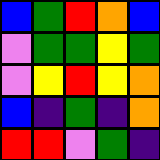[["blue", "green", "red", "orange", "blue"], ["violet", "green", "green", "yellow", "green"], ["violet", "yellow", "red", "yellow", "orange"], ["blue", "indigo", "green", "indigo", "orange"], ["red", "red", "violet", "green", "indigo"]]